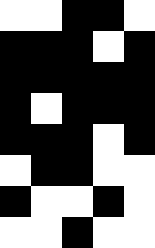[["white", "white", "black", "black", "white"], ["black", "black", "black", "white", "black"], ["black", "black", "black", "black", "black"], ["black", "white", "black", "black", "black"], ["black", "black", "black", "white", "black"], ["white", "black", "black", "white", "white"], ["black", "white", "white", "black", "white"], ["white", "white", "black", "white", "white"]]